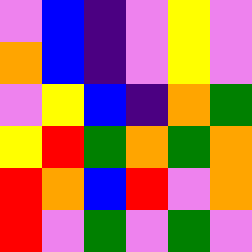[["violet", "blue", "indigo", "violet", "yellow", "violet"], ["orange", "blue", "indigo", "violet", "yellow", "violet"], ["violet", "yellow", "blue", "indigo", "orange", "green"], ["yellow", "red", "green", "orange", "green", "orange"], ["red", "orange", "blue", "red", "violet", "orange"], ["red", "violet", "green", "violet", "green", "violet"]]